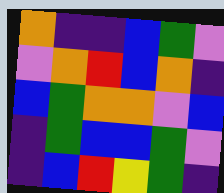[["orange", "indigo", "indigo", "blue", "green", "violet"], ["violet", "orange", "red", "blue", "orange", "indigo"], ["blue", "green", "orange", "orange", "violet", "blue"], ["indigo", "green", "blue", "blue", "green", "violet"], ["indigo", "blue", "red", "yellow", "green", "indigo"]]